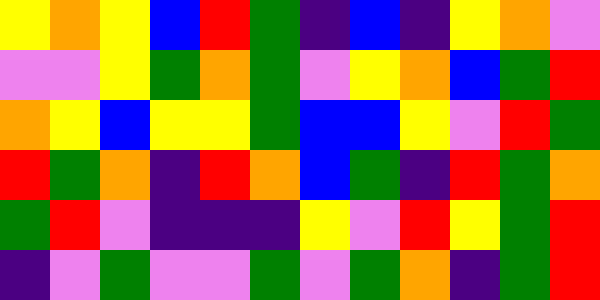[["yellow", "orange", "yellow", "blue", "red", "green", "indigo", "blue", "indigo", "yellow", "orange", "violet"], ["violet", "violet", "yellow", "green", "orange", "green", "violet", "yellow", "orange", "blue", "green", "red"], ["orange", "yellow", "blue", "yellow", "yellow", "green", "blue", "blue", "yellow", "violet", "red", "green"], ["red", "green", "orange", "indigo", "red", "orange", "blue", "green", "indigo", "red", "green", "orange"], ["green", "red", "violet", "indigo", "indigo", "indigo", "yellow", "violet", "red", "yellow", "green", "red"], ["indigo", "violet", "green", "violet", "violet", "green", "violet", "green", "orange", "indigo", "green", "red"]]